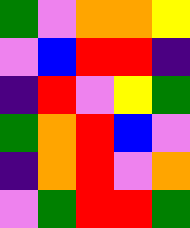[["green", "violet", "orange", "orange", "yellow"], ["violet", "blue", "red", "red", "indigo"], ["indigo", "red", "violet", "yellow", "green"], ["green", "orange", "red", "blue", "violet"], ["indigo", "orange", "red", "violet", "orange"], ["violet", "green", "red", "red", "green"]]